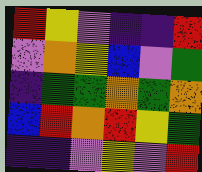[["red", "yellow", "violet", "indigo", "indigo", "red"], ["violet", "orange", "yellow", "blue", "violet", "green"], ["indigo", "green", "green", "orange", "green", "orange"], ["blue", "red", "orange", "red", "yellow", "green"], ["indigo", "indigo", "violet", "yellow", "violet", "red"]]